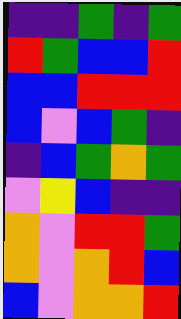[["indigo", "indigo", "green", "indigo", "green"], ["red", "green", "blue", "blue", "red"], ["blue", "blue", "red", "red", "red"], ["blue", "violet", "blue", "green", "indigo"], ["indigo", "blue", "green", "orange", "green"], ["violet", "yellow", "blue", "indigo", "indigo"], ["orange", "violet", "red", "red", "green"], ["orange", "violet", "orange", "red", "blue"], ["blue", "violet", "orange", "orange", "red"]]